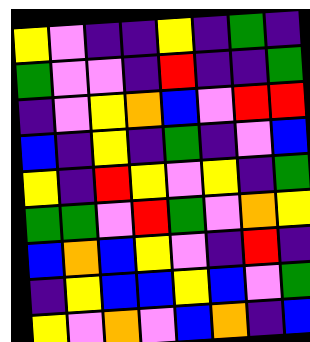[["yellow", "violet", "indigo", "indigo", "yellow", "indigo", "green", "indigo"], ["green", "violet", "violet", "indigo", "red", "indigo", "indigo", "green"], ["indigo", "violet", "yellow", "orange", "blue", "violet", "red", "red"], ["blue", "indigo", "yellow", "indigo", "green", "indigo", "violet", "blue"], ["yellow", "indigo", "red", "yellow", "violet", "yellow", "indigo", "green"], ["green", "green", "violet", "red", "green", "violet", "orange", "yellow"], ["blue", "orange", "blue", "yellow", "violet", "indigo", "red", "indigo"], ["indigo", "yellow", "blue", "blue", "yellow", "blue", "violet", "green"], ["yellow", "violet", "orange", "violet", "blue", "orange", "indigo", "blue"]]